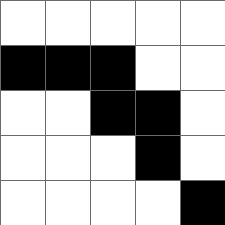[["white", "white", "white", "white", "white"], ["black", "black", "black", "white", "white"], ["white", "white", "black", "black", "white"], ["white", "white", "white", "black", "white"], ["white", "white", "white", "white", "black"]]